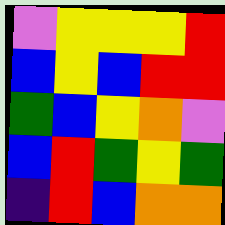[["violet", "yellow", "yellow", "yellow", "red"], ["blue", "yellow", "blue", "red", "red"], ["green", "blue", "yellow", "orange", "violet"], ["blue", "red", "green", "yellow", "green"], ["indigo", "red", "blue", "orange", "orange"]]